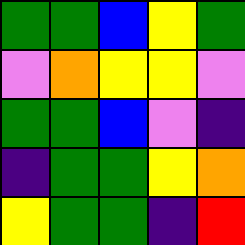[["green", "green", "blue", "yellow", "green"], ["violet", "orange", "yellow", "yellow", "violet"], ["green", "green", "blue", "violet", "indigo"], ["indigo", "green", "green", "yellow", "orange"], ["yellow", "green", "green", "indigo", "red"]]